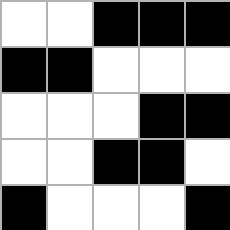[["white", "white", "black", "black", "black"], ["black", "black", "white", "white", "white"], ["white", "white", "white", "black", "black"], ["white", "white", "black", "black", "white"], ["black", "white", "white", "white", "black"]]